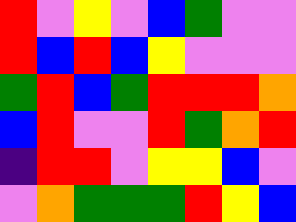[["red", "violet", "yellow", "violet", "blue", "green", "violet", "violet"], ["red", "blue", "red", "blue", "yellow", "violet", "violet", "violet"], ["green", "red", "blue", "green", "red", "red", "red", "orange"], ["blue", "red", "violet", "violet", "red", "green", "orange", "red"], ["indigo", "red", "red", "violet", "yellow", "yellow", "blue", "violet"], ["violet", "orange", "green", "green", "green", "red", "yellow", "blue"]]